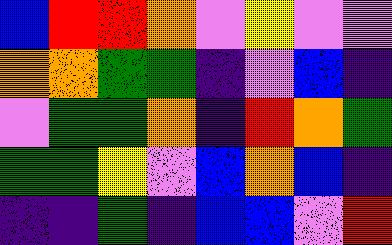[["blue", "red", "red", "orange", "violet", "yellow", "violet", "violet"], ["orange", "orange", "green", "green", "indigo", "violet", "blue", "indigo"], ["violet", "green", "green", "orange", "indigo", "red", "orange", "green"], ["green", "green", "yellow", "violet", "blue", "orange", "blue", "indigo"], ["indigo", "indigo", "green", "indigo", "blue", "blue", "violet", "red"]]